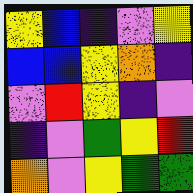[["yellow", "blue", "indigo", "violet", "yellow"], ["blue", "blue", "yellow", "orange", "indigo"], ["violet", "red", "yellow", "indigo", "violet"], ["indigo", "violet", "green", "yellow", "red"], ["orange", "violet", "yellow", "green", "green"]]